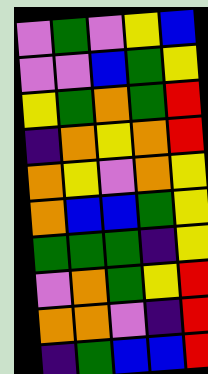[["violet", "green", "violet", "yellow", "blue"], ["violet", "violet", "blue", "green", "yellow"], ["yellow", "green", "orange", "green", "red"], ["indigo", "orange", "yellow", "orange", "red"], ["orange", "yellow", "violet", "orange", "yellow"], ["orange", "blue", "blue", "green", "yellow"], ["green", "green", "green", "indigo", "yellow"], ["violet", "orange", "green", "yellow", "red"], ["orange", "orange", "violet", "indigo", "red"], ["indigo", "green", "blue", "blue", "red"]]